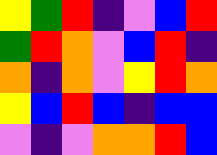[["yellow", "green", "red", "indigo", "violet", "blue", "red"], ["green", "red", "orange", "violet", "blue", "red", "indigo"], ["orange", "indigo", "orange", "violet", "yellow", "red", "orange"], ["yellow", "blue", "red", "blue", "indigo", "blue", "blue"], ["violet", "indigo", "violet", "orange", "orange", "red", "blue"]]